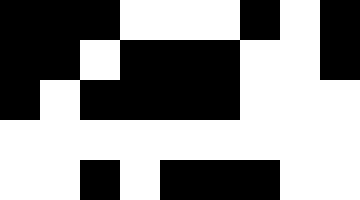[["black", "black", "black", "white", "white", "white", "black", "white", "black"], ["black", "black", "white", "black", "black", "black", "white", "white", "black"], ["black", "white", "black", "black", "black", "black", "white", "white", "white"], ["white", "white", "white", "white", "white", "white", "white", "white", "white"], ["white", "white", "black", "white", "black", "black", "black", "white", "white"]]